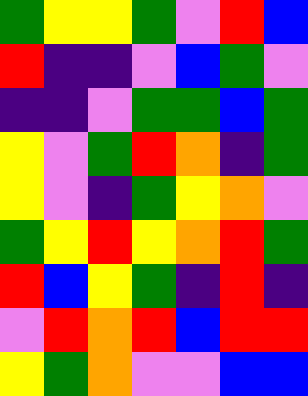[["green", "yellow", "yellow", "green", "violet", "red", "blue"], ["red", "indigo", "indigo", "violet", "blue", "green", "violet"], ["indigo", "indigo", "violet", "green", "green", "blue", "green"], ["yellow", "violet", "green", "red", "orange", "indigo", "green"], ["yellow", "violet", "indigo", "green", "yellow", "orange", "violet"], ["green", "yellow", "red", "yellow", "orange", "red", "green"], ["red", "blue", "yellow", "green", "indigo", "red", "indigo"], ["violet", "red", "orange", "red", "blue", "red", "red"], ["yellow", "green", "orange", "violet", "violet", "blue", "blue"]]